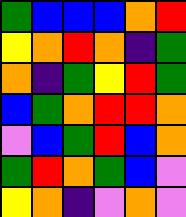[["green", "blue", "blue", "blue", "orange", "red"], ["yellow", "orange", "red", "orange", "indigo", "green"], ["orange", "indigo", "green", "yellow", "red", "green"], ["blue", "green", "orange", "red", "red", "orange"], ["violet", "blue", "green", "red", "blue", "orange"], ["green", "red", "orange", "green", "blue", "violet"], ["yellow", "orange", "indigo", "violet", "orange", "violet"]]